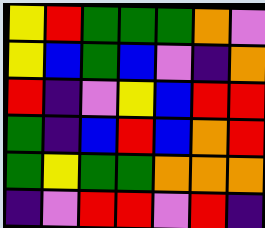[["yellow", "red", "green", "green", "green", "orange", "violet"], ["yellow", "blue", "green", "blue", "violet", "indigo", "orange"], ["red", "indigo", "violet", "yellow", "blue", "red", "red"], ["green", "indigo", "blue", "red", "blue", "orange", "red"], ["green", "yellow", "green", "green", "orange", "orange", "orange"], ["indigo", "violet", "red", "red", "violet", "red", "indigo"]]